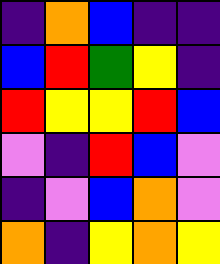[["indigo", "orange", "blue", "indigo", "indigo"], ["blue", "red", "green", "yellow", "indigo"], ["red", "yellow", "yellow", "red", "blue"], ["violet", "indigo", "red", "blue", "violet"], ["indigo", "violet", "blue", "orange", "violet"], ["orange", "indigo", "yellow", "orange", "yellow"]]